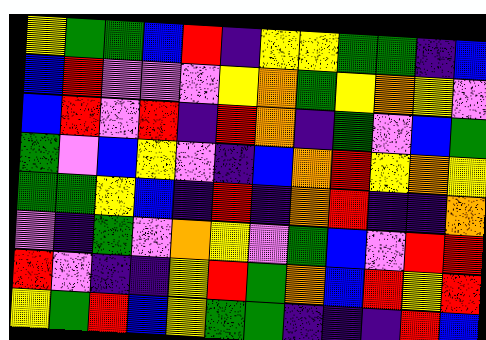[["yellow", "green", "green", "blue", "red", "indigo", "yellow", "yellow", "green", "green", "indigo", "blue"], ["blue", "red", "violet", "violet", "violet", "yellow", "orange", "green", "yellow", "orange", "yellow", "violet"], ["blue", "red", "violet", "red", "indigo", "red", "orange", "indigo", "green", "violet", "blue", "green"], ["green", "violet", "blue", "yellow", "violet", "indigo", "blue", "orange", "red", "yellow", "orange", "yellow"], ["green", "green", "yellow", "blue", "indigo", "red", "indigo", "orange", "red", "indigo", "indigo", "orange"], ["violet", "indigo", "green", "violet", "orange", "yellow", "violet", "green", "blue", "violet", "red", "red"], ["red", "violet", "indigo", "indigo", "yellow", "red", "green", "orange", "blue", "red", "yellow", "red"], ["yellow", "green", "red", "blue", "yellow", "green", "green", "indigo", "indigo", "indigo", "red", "blue"]]